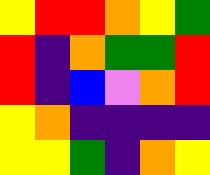[["yellow", "red", "red", "orange", "yellow", "green"], ["red", "indigo", "orange", "green", "green", "red"], ["red", "indigo", "blue", "violet", "orange", "red"], ["yellow", "orange", "indigo", "indigo", "indigo", "indigo"], ["yellow", "yellow", "green", "indigo", "orange", "yellow"]]